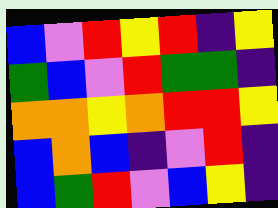[["blue", "violet", "red", "yellow", "red", "indigo", "yellow"], ["green", "blue", "violet", "red", "green", "green", "indigo"], ["orange", "orange", "yellow", "orange", "red", "red", "yellow"], ["blue", "orange", "blue", "indigo", "violet", "red", "indigo"], ["blue", "green", "red", "violet", "blue", "yellow", "indigo"]]